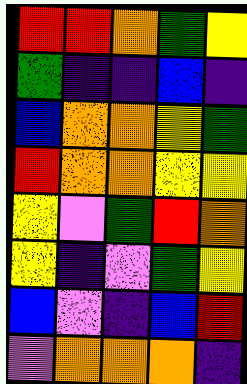[["red", "red", "orange", "green", "yellow"], ["green", "indigo", "indigo", "blue", "indigo"], ["blue", "orange", "orange", "yellow", "green"], ["red", "orange", "orange", "yellow", "yellow"], ["yellow", "violet", "green", "red", "orange"], ["yellow", "indigo", "violet", "green", "yellow"], ["blue", "violet", "indigo", "blue", "red"], ["violet", "orange", "orange", "orange", "indigo"]]